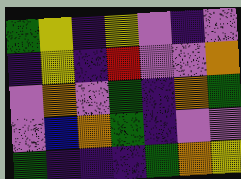[["green", "yellow", "indigo", "yellow", "violet", "indigo", "violet"], ["indigo", "yellow", "indigo", "red", "violet", "violet", "orange"], ["violet", "orange", "violet", "green", "indigo", "orange", "green"], ["violet", "blue", "orange", "green", "indigo", "violet", "violet"], ["green", "indigo", "indigo", "indigo", "green", "orange", "yellow"]]